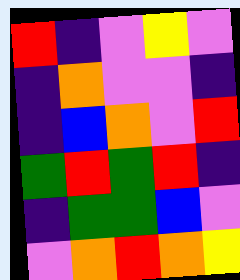[["red", "indigo", "violet", "yellow", "violet"], ["indigo", "orange", "violet", "violet", "indigo"], ["indigo", "blue", "orange", "violet", "red"], ["green", "red", "green", "red", "indigo"], ["indigo", "green", "green", "blue", "violet"], ["violet", "orange", "red", "orange", "yellow"]]